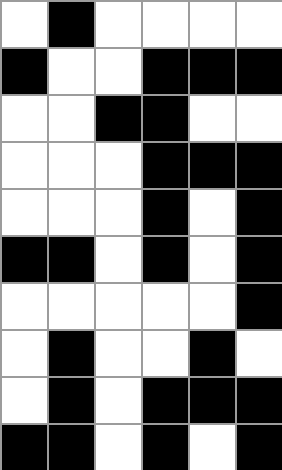[["white", "black", "white", "white", "white", "white"], ["black", "white", "white", "black", "black", "black"], ["white", "white", "black", "black", "white", "white"], ["white", "white", "white", "black", "black", "black"], ["white", "white", "white", "black", "white", "black"], ["black", "black", "white", "black", "white", "black"], ["white", "white", "white", "white", "white", "black"], ["white", "black", "white", "white", "black", "white"], ["white", "black", "white", "black", "black", "black"], ["black", "black", "white", "black", "white", "black"]]